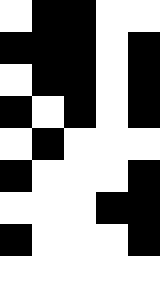[["white", "black", "black", "white", "white"], ["black", "black", "black", "white", "black"], ["white", "black", "black", "white", "black"], ["black", "white", "black", "white", "black"], ["white", "black", "white", "white", "white"], ["black", "white", "white", "white", "black"], ["white", "white", "white", "black", "black"], ["black", "white", "white", "white", "black"], ["white", "white", "white", "white", "white"]]